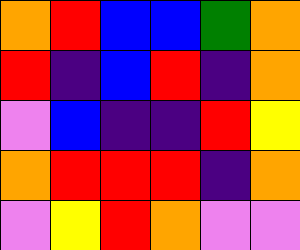[["orange", "red", "blue", "blue", "green", "orange"], ["red", "indigo", "blue", "red", "indigo", "orange"], ["violet", "blue", "indigo", "indigo", "red", "yellow"], ["orange", "red", "red", "red", "indigo", "orange"], ["violet", "yellow", "red", "orange", "violet", "violet"]]